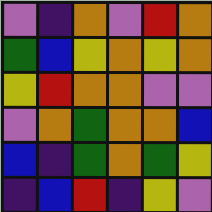[["violet", "indigo", "orange", "violet", "red", "orange"], ["green", "blue", "yellow", "orange", "yellow", "orange"], ["yellow", "red", "orange", "orange", "violet", "violet"], ["violet", "orange", "green", "orange", "orange", "blue"], ["blue", "indigo", "green", "orange", "green", "yellow"], ["indigo", "blue", "red", "indigo", "yellow", "violet"]]